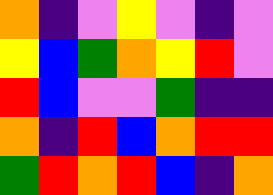[["orange", "indigo", "violet", "yellow", "violet", "indigo", "violet"], ["yellow", "blue", "green", "orange", "yellow", "red", "violet"], ["red", "blue", "violet", "violet", "green", "indigo", "indigo"], ["orange", "indigo", "red", "blue", "orange", "red", "red"], ["green", "red", "orange", "red", "blue", "indigo", "orange"]]